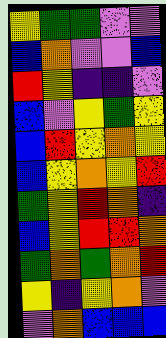[["yellow", "green", "green", "violet", "violet"], ["blue", "orange", "violet", "violet", "blue"], ["red", "yellow", "indigo", "indigo", "violet"], ["blue", "violet", "yellow", "green", "yellow"], ["blue", "red", "yellow", "orange", "yellow"], ["blue", "yellow", "orange", "yellow", "red"], ["green", "yellow", "red", "orange", "indigo"], ["blue", "yellow", "red", "red", "orange"], ["green", "orange", "green", "orange", "red"], ["yellow", "indigo", "yellow", "orange", "violet"], ["violet", "orange", "blue", "blue", "blue"]]